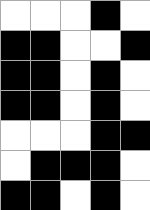[["white", "white", "white", "black", "white"], ["black", "black", "white", "white", "black"], ["black", "black", "white", "black", "white"], ["black", "black", "white", "black", "white"], ["white", "white", "white", "black", "black"], ["white", "black", "black", "black", "white"], ["black", "black", "white", "black", "white"]]